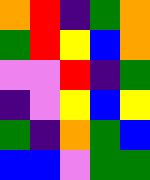[["orange", "red", "indigo", "green", "orange"], ["green", "red", "yellow", "blue", "orange"], ["violet", "violet", "red", "indigo", "green"], ["indigo", "violet", "yellow", "blue", "yellow"], ["green", "indigo", "orange", "green", "blue"], ["blue", "blue", "violet", "green", "green"]]